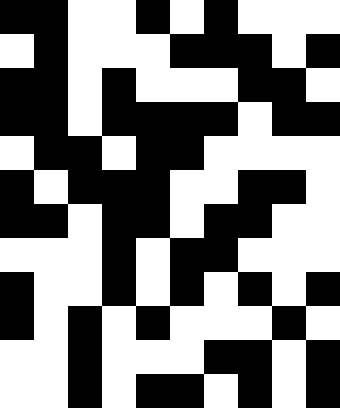[["black", "black", "white", "white", "black", "white", "black", "white", "white", "white"], ["white", "black", "white", "white", "white", "black", "black", "black", "white", "black"], ["black", "black", "white", "black", "white", "white", "white", "black", "black", "white"], ["black", "black", "white", "black", "black", "black", "black", "white", "black", "black"], ["white", "black", "black", "white", "black", "black", "white", "white", "white", "white"], ["black", "white", "black", "black", "black", "white", "white", "black", "black", "white"], ["black", "black", "white", "black", "black", "white", "black", "black", "white", "white"], ["white", "white", "white", "black", "white", "black", "black", "white", "white", "white"], ["black", "white", "white", "black", "white", "black", "white", "black", "white", "black"], ["black", "white", "black", "white", "black", "white", "white", "white", "black", "white"], ["white", "white", "black", "white", "white", "white", "black", "black", "white", "black"], ["white", "white", "black", "white", "black", "black", "white", "black", "white", "black"]]